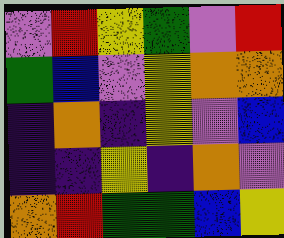[["violet", "red", "yellow", "green", "violet", "red"], ["green", "blue", "violet", "yellow", "orange", "orange"], ["indigo", "orange", "indigo", "yellow", "violet", "blue"], ["indigo", "indigo", "yellow", "indigo", "orange", "violet"], ["orange", "red", "green", "green", "blue", "yellow"]]